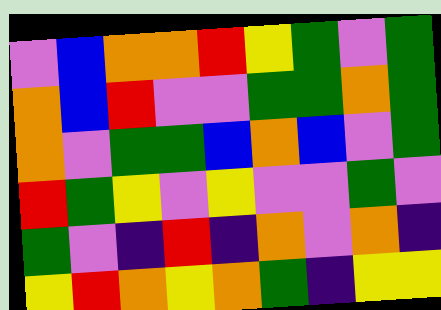[["violet", "blue", "orange", "orange", "red", "yellow", "green", "violet", "green"], ["orange", "blue", "red", "violet", "violet", "green", "green", "orange", "green"], ["orange", "violet", "green", "green", "blue", "orange", "blue", "violet", "green"], ["red", "green", "yellow", "violet", "yellow", "violet", "violet", "green", "violet"], ["green", "violet", "indigo", "red", "indigo", "orange", "violet", "orange", "indigo"], ["yellow", "red", "orange", "yellow", "orange", "green", "indigo", "yellow", "yellow"]]